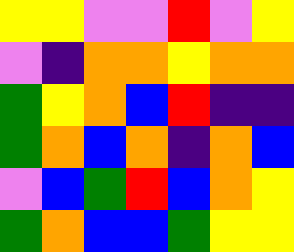[["yellow", "yellow", "violet", "violet", "red", "violet", "yellow"], ["violet", "indigo", "orange", "orange", "yellow", "orange", "orange"], ["green", "yellow", "orange", "blue", "red", "indigo", "indigo"], ["green", "orange", "blue", "orange", "indigo", "orange", "blue"], ["violet", "blue", "green", "red", "blue", "orange", "yellow"], ["green", "orange", "blue", "blue", "green", "yellow", "yellow"]]